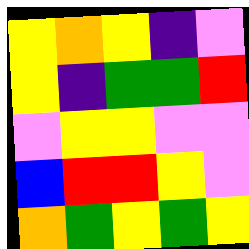[["yellow", "orange", "yellow", "indigo", "violet"], ["yellow", "indigo", "green", "green", "red"], ["violet", "yellow", "yellow", "violet", "violet"], ["blue", "red", "red", "yellow", "violet"], ["orange", "green", "yellow", "green", "yellow"]]